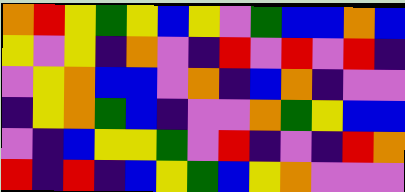[["orange", "red", "yellow", "green", "yellow", "blue", "yellow", "violet", "green", "blue", "blue", "orange", "blue"], ["yellow", "violet", "yellow", "indigo", "orange", "violet", "indigo", "red", "violet", "red", "violet", "red", "indigo"], ["violet", "yellow", "orange", "blue", "blue", "violet", "orange", "indigo", "blue", "orange", "indigo", "violet", "violet"], ["indigo", "yellow", "orange", "green", "blue", "indigo", "violet", "violet", "orange", "green", "yellow", "blue", "blue"], ["violet", "indigo", "blue", "yellow", "yellow", "green", "violet", "red", "indigo", "violet", "indigo", "red", "orange"], ["red", "indigo", "red", "indigo", "blue", "yellow", "green", "blue", "yellow", "orange", "violet", "violet", "violet"]]